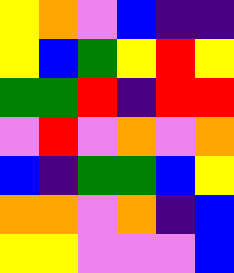[["yellow", "orange", "violet", "blue", "indigo", "indigo"], ["yellow", "blue", "green", "yellow", "red", "yellow"], ["green", "green", "red", "indigo", "red", "red"], ["violet", "red", "violet", "orange", "violet", "orange"], ["blue", "indigo", "green", "green", "blue", "yellow"], ["orange", "orange", "violet", "orange", "indigo", "blue"], ["yellow", "yellow", "violet", "violet", "violet", "blue"]]